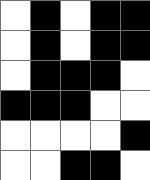[["white", "black", "white", "black", "black"], ["white", "black", "white", "black", "black"], ["white", "black", "black", "black", "white"], ["black", "black", "black", "white", "white"], ["white", "white", "white", "white", "black"], ["white", "white", "black", "black", "white"]]